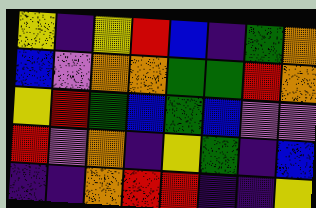[["yellow", "indigo", "yellow", "red", "blue", "indigo", "green", "orange"], ["blue", "violet", "orange", "orange", "green", "green", "red", "orange"], ["yellow", "red", "green", "blue", "green", "blue", "violet", "violet"], ["red", "violet", "orange", "indigo", "yellow", "green", "indigo", "blue"], ["indigo", "indigo", "orange", "red", "red", "indigo", "indigo", "yellow"]]